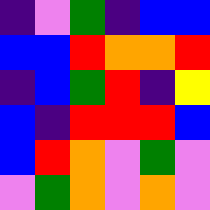[["indigo", "violet", "green", "indigo", "blue", "blue"], ["blue", "blue", "red", "orange", "orange", "red"], ["indigo", "blue", "green", "red", "indigo", "yellow"], ["blue", "indigo", "red", "red", "red", "blue"], ["blue", "red", "orange", "violet", "green", "violet"], ["violet", "green", "orange", "violet", "orange", "violet"]]